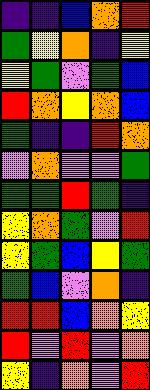[["indigo", "indigo", "blue", "orange", "red"], ["green", "yellow", "orange", "indigo", "yellow"], ["yellow", "green", "violet", "green", "blue"], ["red", "orange", "yellow", "orange", "blue"], ["green", "indigo", "indigo", "red", "orange"], ["violet", "orange", "violet", "violet", "green"], ["green", "green", "red", "green", "indigo"], ["yellow", "orange", "green", "violet", "red"], ["yellow", "green", "blue", "yellow", "green"], ["green", "blue", "violet", "orange", "indigo"], ["red", "red", "blue", "orange", "yellow"], ["red", "violet", "red", "violet", "orange"], ["yellow", "indigo", "orange", "violet", "red"]]